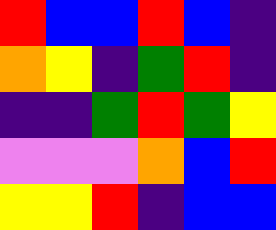[["red", "blue", "blue", "red", "blue", "indigo"], ["orange", "yellow", "indigo", "green", "red", "indigo"], ["indigo", "indigo", "green", "red", "green", "yellow"], ["violet", "violet", "violet", "orange", "blue", "red"], ["yellow", "yellow", "red", "indigo", "blue", "blue"]]